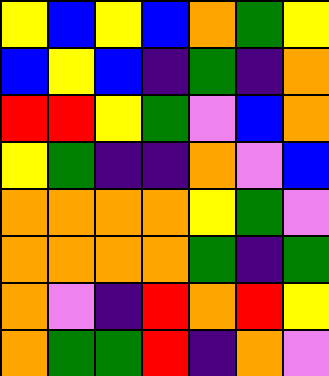[["yellow", "blue", "yellow", "blue", "orange", "green", "yellow"], ["blue", "yellow", "blue", "indigo", "green", "indigo", "orange"], ["red", "red", "yellow", "green", "violet", "blue", "orange"], ["yellow", "green", "indigo", "indigo", "orange", "violet", "blue"], ["orange", "orange", "orange", "orange", "yellow", "green", "violet"], ["orange", "orange", "orange", "orange", "green", "indigo", "green"], ["orange", "violet", "indigo", "red", "orange", "red", "yellow"], ["orange", "green", "green", "red", "indigo", "orange", "violet"]]